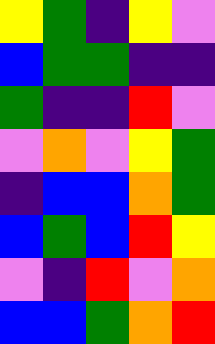[["yellow", "green", "indigo", "yellow", "violet"], ["blue", "green", "green", "indigo", "indigo"], ["green", "indigo", "indigo", "red", "violet"], ["violet", "orange", "violet", "yellow", "green"], ["indigo", "blue", "blue", "orange", "green"], ["blue", "green", "blue", "red", "yellow"], ["violet", "indigo", "red", "violet", "orange"], ["blue", "blue", "green", "orange", "red"]]